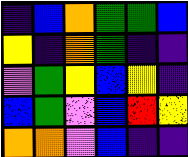[["indigo", "blue", "orange", "green", "green", "blue"], ["yellow", "indigo", "orange", "green", "indigo", "indigo"], ["violet", "green", "yellow", "blue", "yellow", "indigo"], ["blue", "green", "violet", "blue", "red", "yellow"], ["orange", "orange", "violet", "blue", "indigo", "indigo"]]